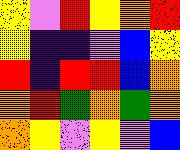[["yellow", "violet", "red", "yellow", "orange", "red"], ["yellow", "indigo", "indigo", "violet", "blue", "yellow"], ["red", "indigo", "red", "red", "blue", "orange"], ["orange", "red", "green", "orange", "green", "orange"], ["orange", "yellow", "violet", "yellow", "violet", "blue"]]